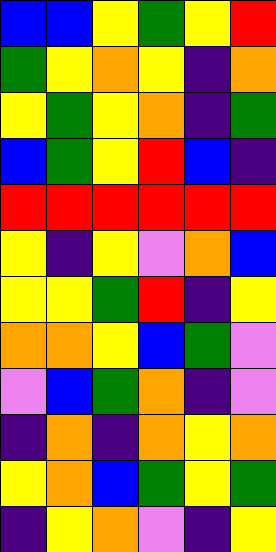[["blue", "blue", "yellow", "green", "yellow", "red"], ["green", "yellow", "orange", "yellow", "indigo", "orange"], ["yellow", "green", "yellow", "orange", "indigo", "green"], ["blue", "green", "yellow", "red", "blue", "indigo"], ["red", "red", "red", "red", "red", "red"], ["yellow", "indigo", "yellow", "violet", "orange", "blue"], ["yellow", "yellow", "green", "red", "indigo", "yellow"], ["orange", "orange", "yellow", "blue", "green", "violet"], ["violet", "blue", "green", "orange", "indigo", "violet"], ["indigo", "orange", "indigo", "orange", "yellow", "orange"], ["yellow", "orange", "blue", "green", "yellow", "green"], ["indigo", "yellow", "orange", "violet", "indigo", "yellow"]]